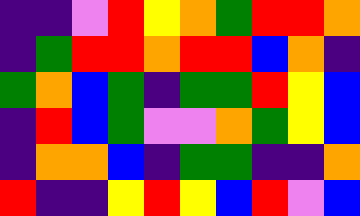[["indigo", "indigo", "violet", "red", "yellow", "orange", "green", "red", "red", "orange"], ["indigo", "green", "red", "red", "orange", "red", "red", "blue", "orange", "indigo"], ["green", "orange", "blue", "green", "indigo", "green", "green", "red", "yellow", "blue"], ["indigo", "red", "blue", "green", "violet", "violet", "orange", "green", "yellow", "blue"], ["indigo", "orange", "orange", "blue", "indigo", "green", "green", "indigo", "indigo", "orange"], ["red", "indigo", "indigo", "yellow", "red", "yellow", "blue", "red", "violet", "blue"]]